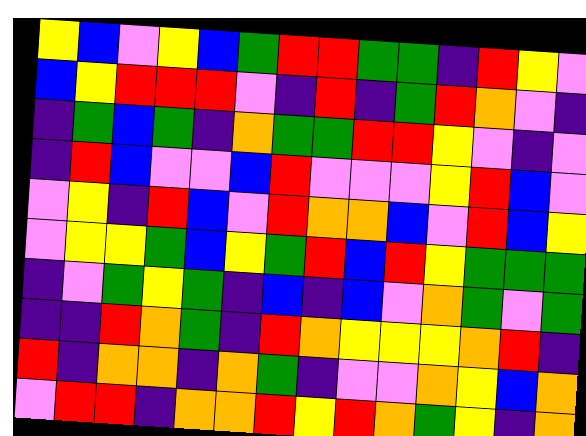[["yellow", "blue", "violet", "yellow", "blue", "green", "red", "red", "green", "green", "indigo", "red", "yellow", "violet"], ["blue", "yellow", "red", "red", "red", "violet", "indigo", "red", "indigo", "green", "red", "orange", "violet", "indigo"], ["indigo", "green", "blue", "green", "indigo", "orange", "green", "green", "red", "red", "yellow", "violet", "indigo", "violet"], ["indigo", "red", "blue", "violet", "violet", "blue", "red", "violet", "violet", "violet", "yellow", "red", "blue", "violet"], ["violet", "yellow", "indigo", "red", "blue", "violet", "red", "orange", "orange", "blue", "violet", "red", "blue", "yellow"], ["violet", "yellow", "yellow", "green", "blue", "yellow", "green", "red", "blue", "red", "yellow", "green", "green", "green"], ["indigo", "violet", "green", "yellow", "green", "indigo", "blue", "indigo", "blue", "violet", "orange", "green", "violet", "green"], ["indigo", "indigo", "red", "orange", "green", "indigo", "red", "orange", "yellow", "yellow", "yellow", "orange", "red", "indigo"], ["red", "indigo", "orange", "orange", "indigo", "orange", "green", "indigo", "violet", "violet", "orange", "yellow", "blue", "orange"], ["violet", "red", "red", "indigo", "orange", "orange", "red", "yellow", "red", "orange", "green", "yellow", "indigo", "orange"]]